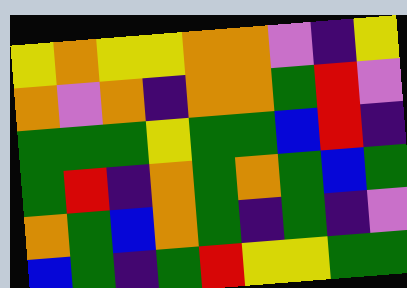[["yellow", "orange", "yellow", "yellow", "orange", "orange", "violet", "indigo", "yellow"], ["orange", "violet", "orange", "indigo", "orange", "orange", "green", "red", "violet"], ["green", "green", "green", "yellow", "green", "green", "blue", "red", "indigo"], ["green", "red", "indigo", "orange", "green", "orange", "green", "blue", "green"], ["orange", "green", "blue", "orange", "green", "indigo", "green", "indigo", "violet"], ["blue", "green", "indigo", "green", "red", "yellow", "yellow", "green", "green"]]